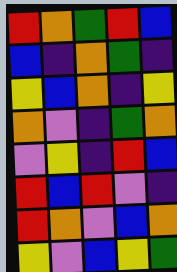[["red", "orange", "green", "red", "blue"], ["blue", "indigo", "orange", "green", "indigo"], ["yellow", "blue", "orange", "indigo", "yellow"], ["orange", "violet", "indigo", "green", "orange"], ["violet", "yellow", "indigo", "red", "blue"], ["red", "blue", "red", "violet", "indigo"], ["red", "orange", "violet", "blue", "orange"], ["yellow", "violet", "blue", "yellow", "green"]]